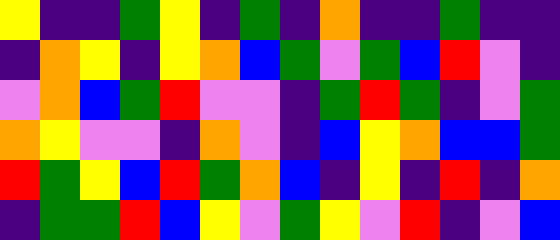[["yellow", "indigo", "indigo", "green", "yellow", "indigo", "green", "indigo", "orange", "indigo", "indigo", "green", "indigo", "indigo"], ["indigo", "orange", "yellow", "indigo", "yellow", "orange", "blue", "green", "violet", "green", "blue", "red", "violet", "indigo"], ["violet", "orange", "blue", "green", "red", "violet", "violet", "indigo", "green", "red", "green", "indigo", "violet", "green"], ["orange", "yellow", "violet", "violet", "indigo", "orange", "violet", "indigo", "blue", "yellow", "orange", "blue", "blue", "green"], ["red", "green", "yellow", "blue", "red", "green", "orange", "blue", "indigo", "yellow", "indigo", "red", "indigo", "orange"], ["indigo", "green", "green", "red", "blue", "yellow", "violet", "green", "yellow", "violet", "red", "indigo", "violet", "blue"]]